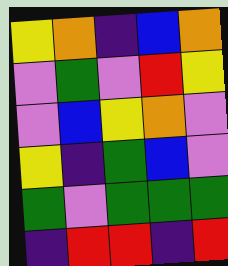[["yellow", "orange", "indigo", "blue", "orange"], ["violet", "green", "violet", "red", "yellow"], ["violet", "blue", "yellow", "orange", "violet"], ["yellow", "indigo", "green", "blue", "violet"], ["green", "violet", "green", "green", "green"], ["indigo", "red", "red", "indigo", "red"]]